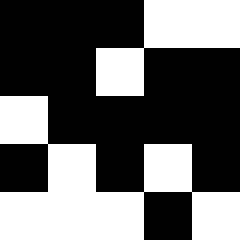[["black", "black", "black", "white", "white"], ["black", "black", "white", "black", "black"], ["white", "black", "black", "black", "black"], ["black", "white", "black", "white", "black"], ["white", "white", "white", "black", "white"]]